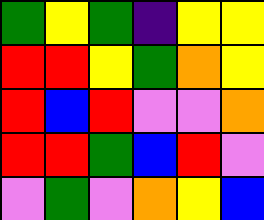[["green", "yellow", "green", "indigo", "yellow", "yellow"], ["red", "red", "yellow", "green", "orange", "yellow"], ["red", "blue", "red", "violet", "violet", "orange"], ["red", "red", "green", "blue", "red", "violet"], ["violet", "green", "violet", "orange", "yellow", "blue"]]